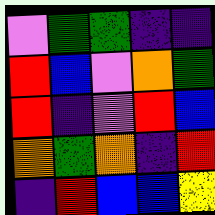[["violet", "green", "green", "indigo", "indigo"], ["red", "blue", "violet", "orange", "green"], ["red", "indigo", "violet", "red", "blue"], ["orange", "green", "orange", "indigo", "red"], ["indigo", "red", "blue", "blue", "yellow"]]